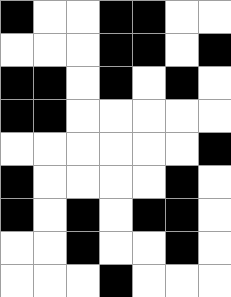[["black", "white", "white", "black", "black", "white", "white"], ["white", "white", "white", "black", "black", "white", "black"], ["black", "black", "white", "black", "white", "black", "white"], ["black", "black", "white", "white", "white", "white", "white"], ["white", "white", "white", "white", "white", "white", "black"], ["black", "white", "white", "white", "white", "black", "white"], ["black", "white", "black", "white", "black", "black", "white"], ["white", "white", "black", "white", "white", "black", "white"], ["white", "white", "white", "black", "white", "white", "white"]]